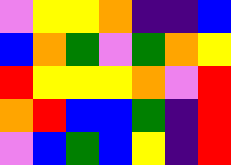[["violet", "yellow", "yellow", "orange", "indigo", "indigo", "blue"], ["blue", "orange", "green", "violet", "green", "orange", "yellow"], ["red", "yellow", "yellow", "yellow", "orange", "violet", "red"], ["orange", "red", "blue", "blue", "green", "indigo", "red"], ["violet", "blue", "green", "blue", "yellow", "indigo", "red"]]